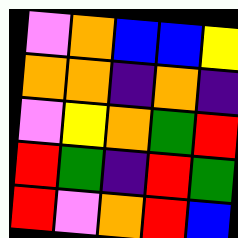[["violet", "orange", "blue", "blue", "yellow"], ["orange", "orange", "indigo", "orange", "indigo"], ["violet", "yellow", "orange", "green", "red"], ["red", "green", "indigo", "red", "green"], ["red", "violet", "orange", "red", "blue"]]